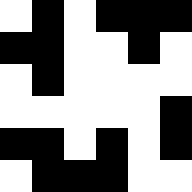[["white", "black", "white", "black", "black", "black"], ["black", "black", "white", "white", "black", "white"], ["white", "black", "white", "white", "white", "white"], ["white", "white", "white", "white", "white", "black"], ["black", "black", "white", "black", "white", "black"], ["white", "black", "black", "black", "white", "white"]]